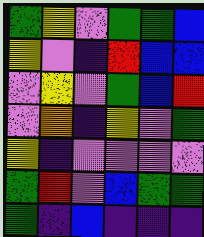[["green", "yellow", "violet", "green", "green", "blue"], ["yellow", "violet", "indigo", "red", "blue", "blue"], ["violet", "yellow", "violet", "green", "blue", "red"], ["violet", "orange", "indigo", "yellow", "violet", "green"], ["yellow", "indigo", "violet", "violet", "violet", "violet"], ["green", "red", "violet", "blue", "green", "green"], ["green", "indigo", "blue", "indigo", "indigo", "indigo"]]